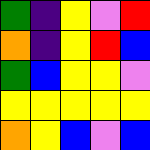[["green", "indigo", "yellow", "violet", "red"], ["orange", "indigo", "yellow", "red", "blue"], ["green", "blue", "yellow", "yellow", "violet"], ["yellow", "yellow", "yellow", "yellow", "yellow"], ["orange", "yellow", "blue", "violet", "blue"]]